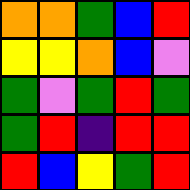[["orange", "orange", "green", "blue", "red"], ["yellow", "yellow", "orange", "blue", "violet"], ["green", "violet", "green", "red", "green"], ["green", "red", "indigo", "red", "red"], ["red", "blue", "yellow", "green", "red"]]